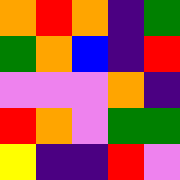[["orange", "red", "orange", "indigo", "green"], ["green", "orange", "blue", "indigo", "red"], ["violet", "violet", "violet", "orange", "indigo"], ["red", "orange", "violet", "green", "green"], ["yellow", "indigo", "indigo", "red", "violet"]]